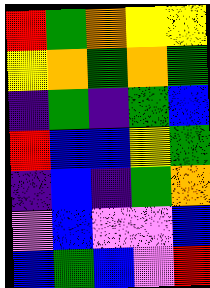[["red", "green", "orange", "yellow", "yellow"], ["yellow", "orange", "green", "orange", "green"], ["indigo", "green", "indigo", "green", "blue"], ["red", "blue", "blue", "yellow", "green"], ["indigo", "blue", "indigo", "green", "orange"], ["violet", "blue", "violet", "violet", "blue"], ["blue", "green", "blue", "violet", "red"]]